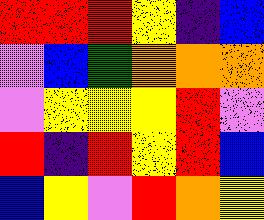[["red", "red", "red", "yellow", "indigo", "blue"], ["violet", "blue", "green", "orange", "orange", "orange"], ["violet", "yellow", "yellow", "yellow", "red", "violet"], ["red", "indigo", "red", "yellow", "red", "blue"], ["blue", "yellow", "violet", "red", "orange", "yellow"]]